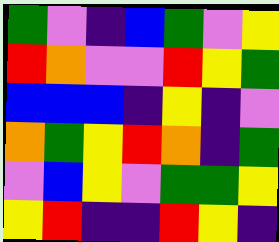[["green", "violet", "indigo", "blue", "green", "violet", "yellow"], ["red", "orange", "violet", "violet", "red", "yellow", "green"], ["blue", "blue", "blue", "indigo", "yellow", "indigo", "violet"], ["orange", "green", "yellow", "red", "orange", "indigo", "green"], ["violet", "blue", "yellow", "violet", "green", "green", "yellow"], ["yellow", "red", "indigo", "indigo", "red", "yellow", "indigo"]]